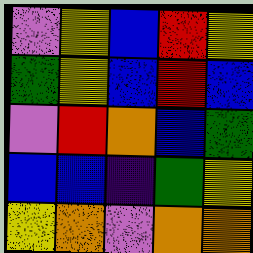[["violet", "yellow", "blue", "red", "yellow"], ["green", "yellow", "blue", "red", "blue"], ["violet", "red", "orange", "blue", "green"], ["blue", "blue", "indigo", "green", "yellow"], ["yellow", "orange", "violet", "orange", "orange"]]